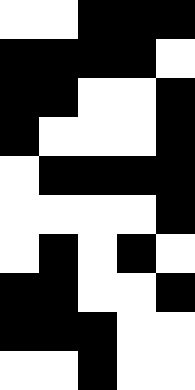[["white", "white", "black", "black", "black"], ["black", "black", "black", "black", "white"], ["black", "black", "white", "white", "black"], ["black", "white", "white", "white", "black"], ["white", "black", "black", "black", "black"], ["white", "white", "white", "white", "black"], ["white", "black", "white", "black", "white"], ["black", "black", "white", "white", "black"], ["black", "black", "black", "white", "white"], ["white", "white", "black", "white", "white"]]